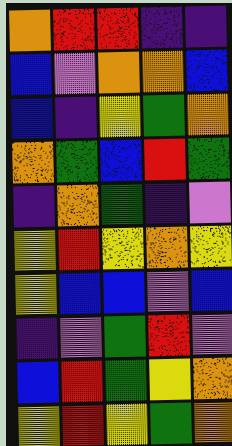[["orange", "red", "red", "indigo", "indigo"], ["blue", "violet", "orange", "orange", "blue"], ["blue", "indigo", "yellow", "green", "orange"], ["orange", "green", "blue", "red", "green"], ["indigo", "orange", "green", "indigo", "violet"], ["yellow", "red", "yellow", "orange", "yellow"], ["yellow", "blue", "blue", "violet", "blue"], ["indigo", "violet", "green", "red", "violet"], ["blue", "red", "green", "yellow", "orange"], ["yellow", "red", "yellow", "green", "orange"]]